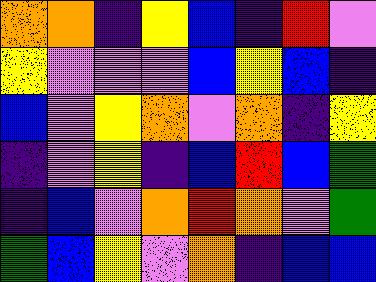[["orange", "orange", "indigo", "yellow", "blue", "indigo", "red", "violet"], ["yellow", "violet", "violet", "violet", "blue", "yellow", "blue", "indigo"], ["blue", "violet", "yellow", "orange", "violet", "orange", "indigo", "yellow"], ["indigo", "violet", "yellow", "indigo", "blue", "red", "blue", "green"], ["indigo", "blue", "violet", "orange", "red", "orange", "violet", "green"], ["green", "blue", "yellow", "violet", "orange", "indigo", "blue", "blue"]]